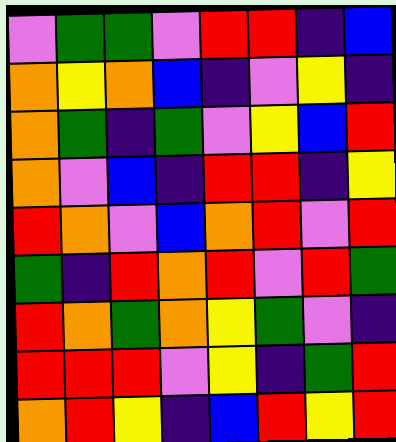[["violet", "green", "green", "violet", "red", "red", "indigo", "blue"], ["orange", "yellow", "orange", "blue", "indigo", "violet", "yellow", "indigo"], ["orange", "green", "indigo", "green", "violet", "yellow", "blue", "red"], ["orange", "violet", "blue", "indigo", "red", "red", "indigo", "yellow"], ["red", "orange", "violet", "blue", "orange", "red", "violet", "red"], ["green", "indigo", "red", "orange", "red", "violet", "red", "green"], ["red", "orange", "green", "orange", "yellow", "green", "violet", "indigo"], ["red", "red", "red", "violet", "yellow", "indigo", "green", "red"], ["orange", "red", "yellow", "indigo", "blue", "red", "yellow", "red"]]